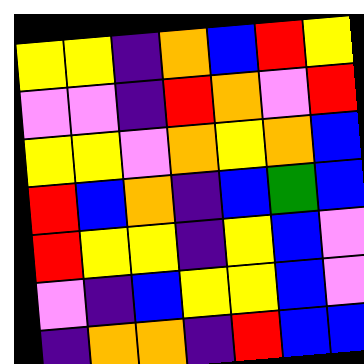[["yellow", "yellow", "indigo", "orange", "blue", "red", "yellow"], ["violet", "violet", "indigo", "red", "orange", "violet", "red"], ["yellow", "yellow", "violet", "orange", "yellow", "orange", "blue"], ["red", "blue", "orange", "indigo", "blue", "green", "blue"], ["red", "yellow", "yellow", "indigo", "yellow", "blue", "violet"], ["violet", "indigo", "blue", "yellow", "yellow", "blue", "violet"], ["indigo", "orange", "orange", "indigo", "red", "blue", "blue"]]